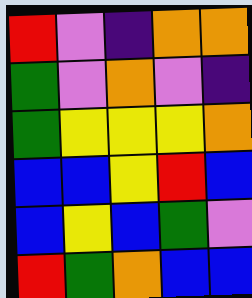[["red", "violet", "indigo", "orange", "orange"], ["green", "violet", "orange", "violet", "indigo"], ["green", "yellow", "yellow", "yellow", "orange"], ["blue", "blue", "yellow", "red", "blue"], ["blue", "yellow", "blue", "green", "violet"], ["red", "green", "orange", "blue", "blue"]]